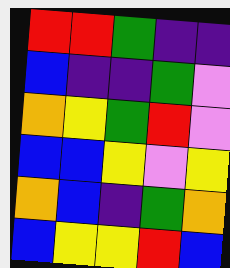[["red", "red", "green", "indigo", "indigo"], ["blue", "indigo", "indigo", "green", "violet"], ["orange", "yellow", "green", "red", "violet"], ["blue", "blue", "yellow", "violet", "yellow"], ["orange", "blue", "indigo", "green", "orange"], ["blue", "yellow", "yellow", "red", "blue"]]